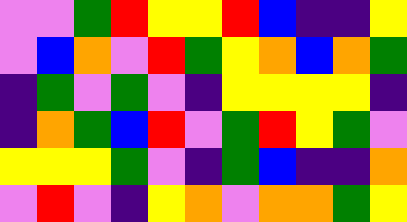[["violet", "violet", "green", "red", "yellow", "yellow", "red", "blue", "indigo", "indigo", "yellow"], ["violet", "blue", "orange", "violet", "red", "green", "yellow", "orange", "blue", "orange", "green"], ["indigo", "green", "violet", "green", "violet", "indigo", "yellow", "yellow", "yellow", "yellow", "indigo"], ["indigo", "orange", "green", "blue", "red", "violet", "green", "red", "yellow", "green", "violet"], ["yellow", "yellow", "yellow", "green", "violet", "indigo", "green", "blue", "indigo", "indigo", "orange"], ["violet", "red", "violet", "indigo", "yellow", "orange", "violet", "orange", "orange", "green", "yellow"]]